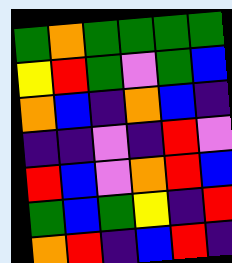[["green", "orange", "green", "green", "green", "green"], ["yellow", "red", "green", "violet", "green", "blue"], ["orange", "blue", "indigo", "orange", "blue", "indigo"], ["indigo", "indigo", "violet", "indigo", "red", "violet"], ["red", "blue", "violet", "orange", "red", "blue"], ["green", "blue", "green", "yellow", "indigo", "red"], ["orange", "red", "indigo", "blue", "red", "indigo"]]